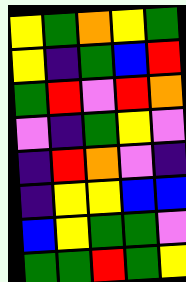[["yellow", "green", "orange", "yellow", "green"], ["yellow", "indigo", "green", "blue", "red"], ["green", "red", "violet", "red", "orange"], ["violet", "indigo", "green", "yellow", "violet"], ["indigo", "red", "orange", "violet", "indigo"], ["indigo", "yellow", "yellow", "blue", "blue"], ["blue", "yellow", "green", "green", "violet"], ["green", "green", "red", "green", "yellow"]]